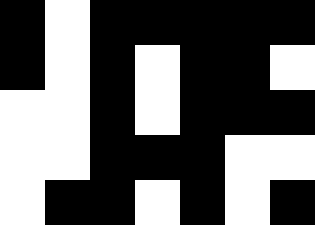[["black", "white", "black", "black", "black", "black", "black"], ["black", "white", "black", "white", "black", "black", "white"], ["white", "white", "black", "white", "black", "black", "black"], ["white", "white", "black", "black", "black", "white", "white"], ["white", "black", "black", "white", "black", "white", "black"]]